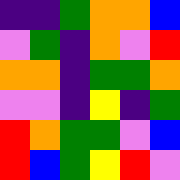[["indigo", "indigo", "green", "orange", "orange", "blue"], ["violet", "green", "indigo", "orange", "violet", "red"], ["orange", "orange", "indigo", "green", "green", "orange"], ["violet", "violet", "indigo", "yellow", "indigo", "green"], ["red", "orange", "green", "green", "violet", "blue"], ["red", "blue", "green", "yellow", "red", "violet"]]